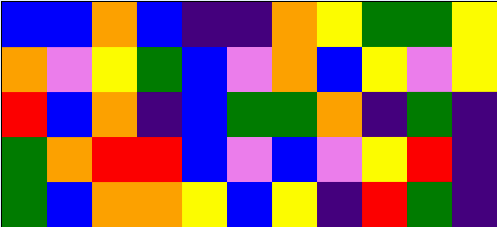[["blue", "blue", "orange", "blue", "indigo", "indigo", "orange", "yellow", "green", "green", "yellow"], ["orange", "violet", "yellow", "green", "blue", "violet", "orange", "blue", "yellow", "violet", "yellow"], ["red", "blue", "orange", "indigo", "blue", "green", "green", "orange", "indigo", "green", "indigo"], ["green", "orange", "red", "red", "blue", "violet", "blue", "violet", "yellow", "red", "indigo"], ["green", "blue", "orange", "orange", "yellow", "blue", "yellow", "indigo", "red", "green", "indigo"]]